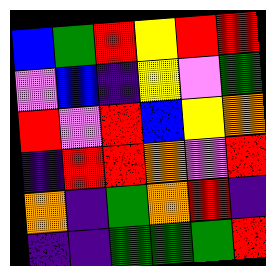[["blue", "green", "red", "yellow", "red", "red"], ["violet", "blue", "indigo", "yellow", "violet", "green"], ["red", "violet", "red", "blue", "yellow", "orange"], ["indigo", "red", "red", "orange", "violet", "red"], ["orange", "indigo", "green", "orange", "red", "indigo"], ["indigo", "indigo", "green", "green", "green", "red"]]